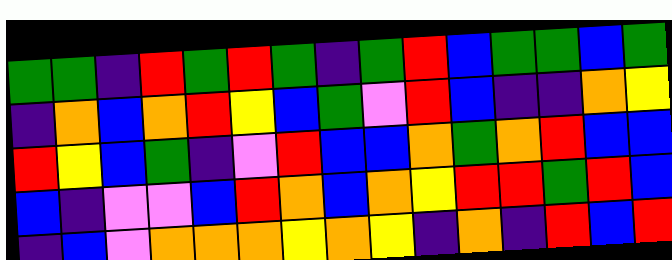[["green", "green", "indigo", "red", "green", "red", "green", "indigo", "green", "red", "blue", "green", "green", "blue", "green"], ["indigo", "orange", "blue", "orange", "red", "yellow", "blue", "green", "violet", "red", "blue", "indigo", "indigo", "orange", "yellow"], ["red", "yellow", "blue", "green", "indigo", "violet", "red", "blue", "blue", "orange", "green", "orange", "red", "blue", "blue"], ["blue", "indigo", "violet", "violet", "blue", "red", "orange", "blue", "orange", "yellow", "red", "red", "green", "red", "blue"], ["indigo", "blue", "violet", "orange", "orange", "orange", "yellow", "orange", "yellow", "indigo", "orange", "indigo", "red", "blue", "red"]]